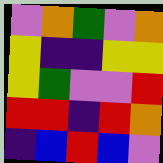[["violet", "orange", "green", "violet", "orange"], ["yellow", "indigo", "indigo", "yellow", "yellow"], ["yellow", "green", "violet", "violet", "red"], ["red", "red", "indigo", "red", "orange"], ["indigo", "blue", "red", "blue", "violet"]]